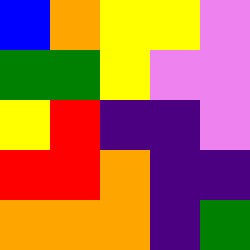[["blue", "orange", "yellow", "yellow", "violet"], ["green", "green", "yellow", "violet", "violet"], ["yellow", "red", "indigo", "indigo", "violet"], ["red", "red", "orange", "indigo", "indigo"], ["orange", "orange", "orange", "indigo", "green"]]